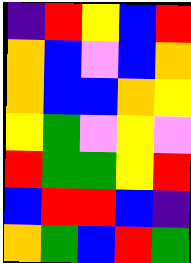[["indigo", "red", "yellow", "blue", "red"], ["orange", "blue", "violet", "blue", "orange"], ["orange", "blue", "blue", "orange", "yellow"], ["yellow", "green", "violet", "yellow", "violet"], ["red", "green", "green", "yellow", "red"], ["blue", "red", "red", "blue", "indigo"], ["orange", "green", "blue", "red", "green"]]